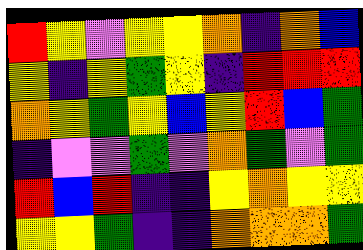[["red", "yellow", "violet", "yellow", "yellow", "orange", "indigo", "orange", "blue"], ["yellow", "indigo", "yellow", "green", "yellow", "indigo", "red", "red", "red"], ["orange", "yellow", "green", "yellow", "blue", "yellow", "red", "blue", "green"], ["indigo", "violet", "violet", "green", "violet", "orange", "green", "violet", "green"], ["red", "blue", "red", "indigo", "indigo", "yellow", "orange", "yellow", "yellow"], ["yellow", "yellow", "green", "indigo", "indigo", "orange", "orange", "orange", "green"]]